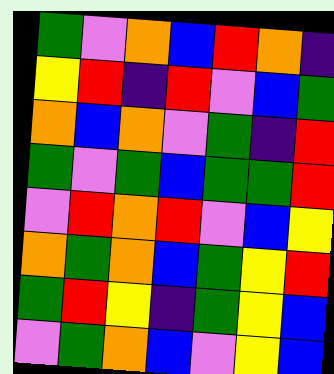[["green", "violet", "orange", "blue", "red", "orange", "indigo"], ["yellow", "red", "indigo", "red", "violet", "blue", "green"], ["orange", "blue", "orange", "violet", "green", "indigo", "red"], ["green", "violet", "green", "blue", "green", "green", "red"], ["violet", "red", "orange", "red", "violet", "blue", "yellow"], ["orange", "green", "orange", "blue", "green", "yellow", "red"], ["green", "red", "yellow", "indigo", "green", "yellow", "blue"], ["violet", "green", "orange", "blue", "violet", "yellow", "blue"]]